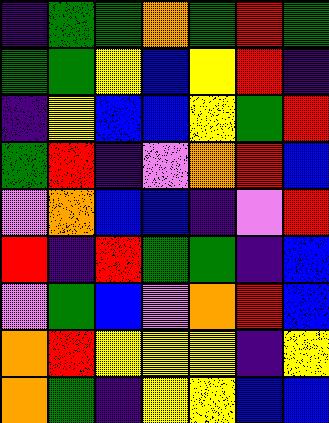[["indigo", "green", "green", "orange", "green", "red", "green"], ["green", "green", "yellow", "blue", "yellow", "red", "indigo"], ["indigo", "yellow", "blue", "blue", "yellow", "green", "red"], ["green", "red", "indigo", "violet", "orange", "red", "blue"], ["violet", "orange", "blue", "blue", "indigo", "violet", "red"], ["red", "indigo", "red", "green", "green", "indigo", "blue"], ["violet", "green", "blue", "violet", "orange", "red", "blue"], ["orange", "red", "yellow", "yellow", "yellow", "indigo", "yellow"], ["orange", "green", "indigo", "yellow", "yellow", "blue", "blue"]]